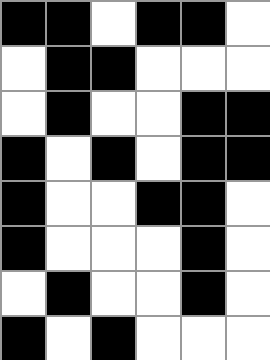[["black", "black", "white", "black", "black", "white"], ["white", "black", "black", "white", "white", "white"], ["white", "black", "white", "white", "black", "black"], ["black", "white", "black", "white", "black", "black"], ["black", "white", "white", "black", "black", "white"], ["black", "white", "white", "white", "black", "white"], ["white", "black", "white", "white", "black", "white"], ["black", "white", "black", "white", "white", "white"]]